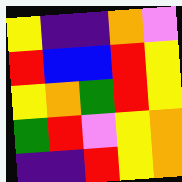[["yellow", "indigo", "indigo", "orange", "violet"], ["red", "blue", "blue", "red", "yellow"], ["yellow", "orange", "green", "red", "yellow"], ["green", "red", "violet", "yellow", "orange"], ["indigo", "indigo", "red", "yellow", "orange"]]